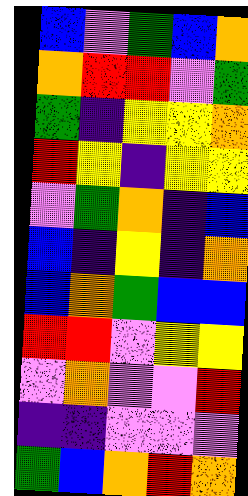[["blue", "violet", "green", "blue", "orange"], ["orange", "red", "red", "violet", "green"], ["green", "indigo", "yellow", "yellow", "orange"], ["red", "yellow", "indigo", "yellow", "yellow"], ["violet", "green", "orange", "indigo", "blue"], ["blue", "indigo", "yellow", "indigo", "orange"], ["blue", "orange", "green", "blue", "blue"], ["red", "red", "violet", "yellow", "yellow"], ["violet", "orange", "violet", "violet", "red"], ["indigo", "indigo", "violet", "violet", "violet"], ["green", "blue", "orange", "red", "orange"]]